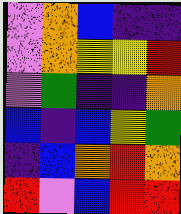[["violet", "orange", "blue", "indigo", "indigo"], ["violet", "orange", "yellow", "yellow", "red"], ["violet", "green", "indigo", "indigo", "orange"], ["blue", "indigo", "blue", "yellow", "green"], ["indigo", "blue", "orange", "red", "orange"], ["red", "violet", "blue", "red", "red"]]